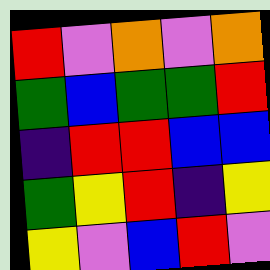[["red", "violet", "orange", "violet", "orange"], ["green", "blue", "green", "green", "red"], ["indigo", "red", "red", "blue", "blue"], ["green", "yellow", "red", "indigo", "yellow"], ["yellow", "violet", "blue", "red", "violet"]]